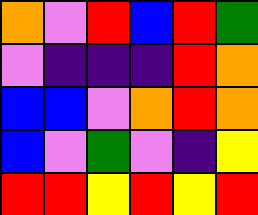[["orange", "violet", "red", "blue", "red", "green"], ["violet", "indigo", "indigo", "indigo", "red", "orange"], ["blue", "blue", "violet", "orange", "red", "orange"], ["blue", "violet", "green", "violet", "indigo", "yellow"], ["red", "red", "yellow", "red", "yellow", "red"]]